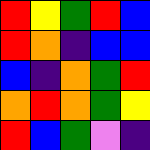[["red", "yellow", "green", "red", "blue"], ["red", "orange", "indigo", "blue", "blue"], ["blue", "indigo", "orange", "green", "red"], ["orange", "red", "orange", "green", "yellow"], ["red", "blue", "green", "violet", "indigo"]]